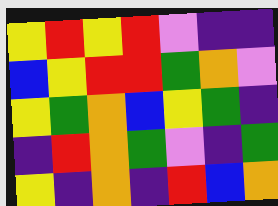[["yellow", "red", "yellow", "red", "violet", "indigo", "indigo"], ["blue", "yellow", "red", "red", "green", "orange", "violet"], ["yellow", "green", "orange", "blue", "yellow", "green", "indigo"], ["indigo", "red", "orange", "green", "violet", "indigo", "green"], ["yellow", "indigo", "orange", "indigo", "red", "blue", "orange"]]